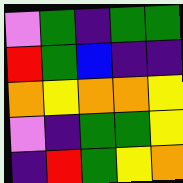[["violet", "green", "indigo", "green", "green"], ["red", "green", "blue", "indigo", "indigo"], ["orange", "yellow", "orange", "orange", "yellow"], ["violet", "indigo", "green", "green", "yellow"], ["indigo", "red", "green", "yellow", "orange"]]